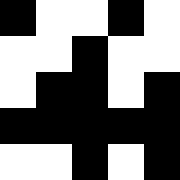[["black", "white", "white", "black", "white"], ["white", "white", "black", "white", "white"], ["white", "black", "black", "white", "black"], ["black", "black", "black", "black", "black"], ["white", "white", "black", "white", "black"]]